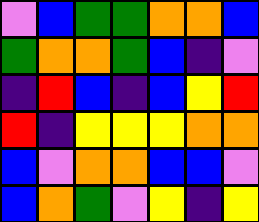[["violet", "blue", "green", "green", "orange", "orange", "blue"], ["green", "orange", "orange", "green", "blue", "indigo", "violet"], ["indigo", "red", "blue", "indigo", "blue", "yellow", "red"], ["red", "indigo", "yellow", "yellow", "yellow", "orange", "orange"], ["blue", "violet", "orange", "orange", "blue", "blue", "violet"], ["blue", "orange", "green", "violet", "yellow", "indigo", "yellow"]]